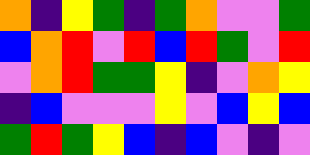[["orange", "indigo", "yellow", "green", "indigo", "green", "orange", "violet", "violet", "green"], ["blue", "orange", "red", "violet", "red", "blue", "red", "green", "violet", "red"], ["violet", "orange", "red", "green", "green", "yellow", "indigo", "violet", "orange", "yellow"], ["indigo", "blue", "violet", "violet", "violet", "yellow", "violet", "blue", "yellow", "blue"], ["green", "red", "green", "yellow", "blue", "indigo", "blue", "violet", "indigo", "violet"]]